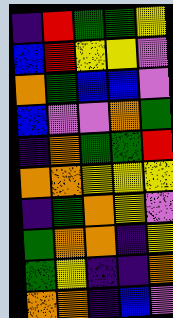[["indigo", "red", "green", "green", "yellow"], ["blue", "red", "yellow", "yellow", "violet"], ["orange", "green", "blue", "blue", "violet"], ["blue", "violet", "violet", "orange", "green"], ["indigo", "orange", "green", "green", "red"], ["orange", "orange", "yellow", "yellow", "yellow"], ["indigo", "green", "orange", "yellow", "violet"], ["green", "orange", "orange", "indigo", "yellow"], ["green", "yellow", "indigo", "indigo", "orange"], ["orange", "orange", "indigo", "blue", "violet"]]